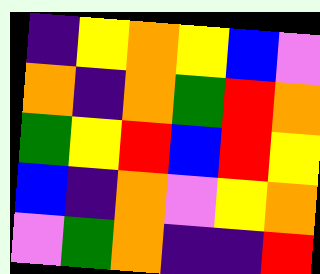[["indigo", "yellow", "orange", "yellow", "blue", "violet"], ["orange", "indigo", "orange", "green", "red", "orange"], ["green", "yellow", "red", "blue", "red", "yellow"], ["blue", "indigo", "orange", "violet", "yellow", "orange"], ["violet", "green", "orange", "indigo", "indigo", "red"]]